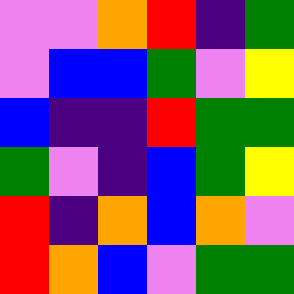[["violet", "violet", "orange", "red", "indigo", "green"], ["violet", "blue", "blue", "green", "violet", "yellow"], ["blue", "indigo", "indigo", "red", "green", "green"], ["green", "violet", "indigo", "blue", "green", "yellow"], ["red", "indigo", "orange", "blue", "orange", "violet"], ["red", "orange", "blue", "violet", "green", "green"]]